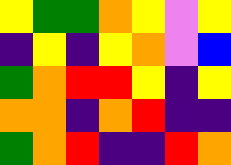[["yellow", "green", "green", "orange", "yellow", "violet", "yellow"], ["indigo", "yellow", "indigo", "yellow", "orange", "violet", "blue"], ["green", "orange", "red", "red", "yellow", "indigo", "yellow"], ["orange", "orange", "indigo", "orange", "red", "indigo", "indigo"], ["green", "orange", "red", "indigo", "indigo", "red", "orange"]]